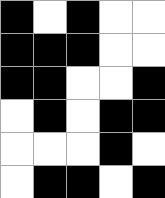[["black", "white", "black", "white", "white"], ["black", "black", "black", "white", "white"], ["black", "black", "white", "white", "black"], ["white", "black", "white", "black", "black"], ["white", "white", "white", "black", "white"], ["white", "black", "black", "white", "black"]]